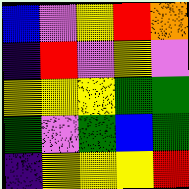[["blue", "violet", "yellow", "red", "orange"], ["indigo", "red", "violet", "yellow", "violet"], ["yellow", "yellow", "yellow", "green", "green"], ["green", "violet", "green", "blue", "green"], ["indigo", "yellow", "yellow", "yellow", "red"]]